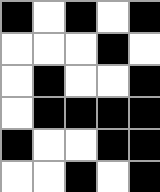[["black", "white", "black", "white", "black"], ["white", "white", "white", "black", "white"], ["white", "black", "white", "white", "black"], ["white", "black", "black", "black", "black"], ["black", "white", "white", "black", "black"], ["white", "white", "black", "white", "black"]]